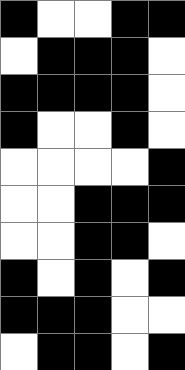[["black", "white", "white", "black", "black"], ["white", "black", "black", "black", "white"], ["black", "black", "black", "black", "white"], ["black", "white", "white", "black", "white"], ["white", "white", "white", "white", "black"], ["white", "white", "black", "black", "black"], ["white", "white", "black", "black", "white"], ["black", "white", "black", "white", "black"], ["black", "black", "black", "white", "white"], ["white", "black", "black", "white", "black"]]